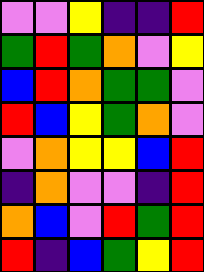[["violet", "violet", "yellow", "indigo", "indigo", "red"], ["green", "red", "green", "orange", "violet", "yellow"], ["blue", "red", "orange", "green", "green", "violet"], ["red", "blue", "yellow", "green", "orange", "violet"], ["violet", "orange", "yellow", "yellow", "blue", "red"], ["indigo", "orange", "violet", "violet", "indigo", "red"], ["orange", "blue", "violet", "red", "green", "red"], ["red", "indigo", "blue", "green", "yellow", "red"]]